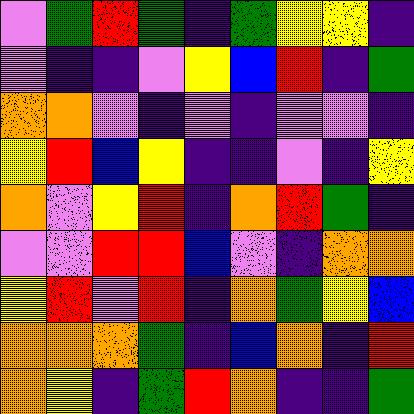[["violet", "green", "red", "green", "indigo", "green", "yellow", "yellow", "indigo"], ["violet", "indigo", "indigo", "violet", "yellow", "blue", "red", "indigo", "green"], ["orange", "orange", "violet", "indigo", "violet", "indigo", "violet", "violet", "indigo"], ["yellow", "red", "blue", "yellow", "indigo", "indigo", "violet", "indigo", "yellow"], ["orange", "violet", "yellow", "red", "indigo", "orange", "red", "green", "indigo"], ["violet", "violet", "red", "red", "blue", "violet", "indigo", "orange", "orange"], ["yellow", "red", "violet", "red", "indigo", "orange", "green", "yellow", "blue"], ["orange", "orange", "orange", "green", "indigo", "blue", "orange", "indigo", "red"], ["orange", "yellow", "indigo", "green", "red", "orange", "indigo", "indigo", "green"]]